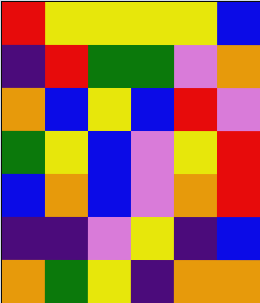[["red", "yellow", "yellow", "yellow", "yellow", "blue"], ["indigo", "red", "green", "green", "violet", "orange"], ["orange", "blue", "yellow", "blue", "red", "violet"], ["green", "yellow", "blue", "violet", "yellow", "red"], ["blue", "orange", "blue", "violet", "orange", "red"], ["indigo", "indigo", "violet", "yellow", "indigo", "blue"], ["orange", "green", "yellow", "indigo", "orange", "orange"]]